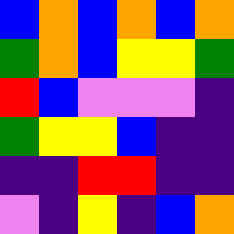[["blue", "orange", "blue", "orange", "blue", "orange"], ["green", "orange", "blue", "yellow", "yellow", "green"], ["red", "blue", "violet", "violet", "violet", "indigo"], ["green", "yellow", "yellow", "blue", "indigo", "indigo"], ["indigo", "indigo", "red", "red", "indigo", "indigo"], ["violet", "indigo", "yellow", "indigo", "blue", "orange"]]